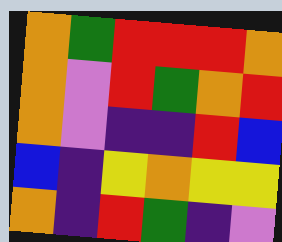[["orange", "green", "red", "red", "red", "orange"], ["orange", "violet", "red", "green", "orange", "red"], ["orange", "violet", "indigo", "indigo", "red", "blue"], ["blue", "indigo", "yellow", "orange", "yellow", "yellow"], ["orange", "indigo", "red", "green", "indigo", "violet"]]